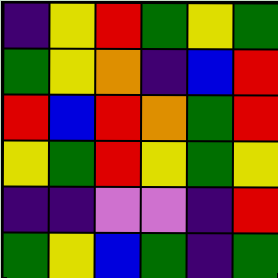[["indigo", "yellow", "red", "green", "yellow", "green"], ["green", "yellow", "orange", "indigo", "blue", "red"], ["red", "blue", "red", "orange", "green", "red"], ["yellow", "green", "red", "yellow", "green", "yellow"], ["indigo", "indigo", "violet", "violet", "indigo", "red"], ["green", "yellow", "blue", "green", "indigo", "green"]]